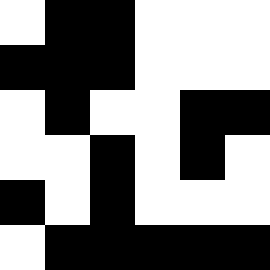[["white", "black", "black", "white", "white", "white"], ["black", "black", "black", "white", "white", "white"], ["white", "black", "white", "white", "black", "black"], ["white", "white", "black", "white", "black", "white"], ["black", "white", "black", "white", "white", "white"], ["white", "black", "black", "black", "black", "black"]]